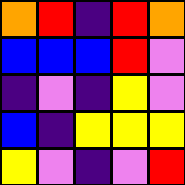[["orange", "red", "indigo", "red", "orange"], ["blue", "blue", "blue", "red", "violet"], ["indigo", "violet", "indigo", "yellow", "violet"], ["blue", "indigo", "yellow", "yellow", "yellow"], ["yellow", "violet", "indigo", "violet", "red"]]